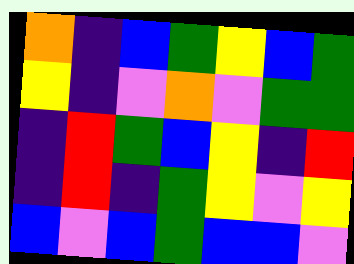[["orange", "indigo", "blue", "green", "yellow", "blue", "green"], ["yellow", "indigo", "violet", "orange", "violet", "green", "green"], ["indigo", "red", "green", "blue", "yellow", "indigo", "red"], ["indigo", "red", "indigo", "green", "yellow", "violet", "yellow"], ["blue", "violet", "blue", "green", "blue", "blue", "violet"]]